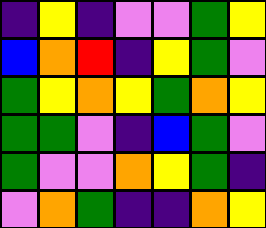[["indigo", "yellow", "indigo", "violet", "violet", "green", "yellow"], ["blue", "orange", "red", "indigo", "yellow", "green", "violet"], ["green", "yellow", "orange", "yellow", "green", "orange", "yellow"], ["green", "green", "violet", "indigo", "blue", "green", "violet"], ["green", "violet", "violet", "orange", "yellow", "green", "indigo"], ["violet", "orange", "green", "indigo", "indigo", "orange", "yellow"]]